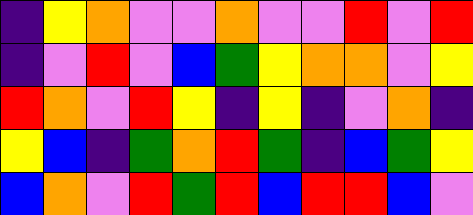[["indigo", "yellow", "orange", "violet", "violet", "orange", "violet", "violet", "red", "violet", "red"], ["indigo", "violet", "red", "violet", "blue", "green", "yellow", "orange", "orange", "violet", "yellow"], ["red", "orange", "violet", "red", "yellow", "indigo", "yellow", "indigo", "violet", "orange", "indigo"], ["yellow", "blue", "indigo", "green", "orange", "red", "green", "indigo", "blue", "green", "yellow"], ["blue", "orange", "violet", "red", "green", "red", "blue", "red", "red", "blue", "violet"]]